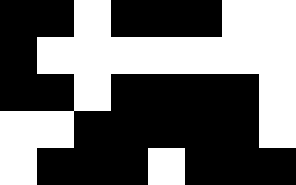[["black", "black", "white", "black", "black", "black", "white", "white"], ["black", "white", "white", "white", "white", "white", "white", "white"], ["black", "black", "white", "black", "black", "black", "black", "white"], ["white", "white", "black", "black", "black", "black", "black", "white"], ["white", "black", "black", "black", "white", "black", "black", "black"]]